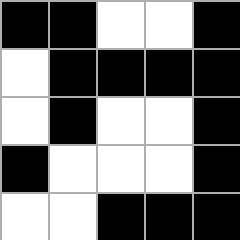[["black", "black", "white", "white", "black"], ["white", "black", "black", "black", "black"], ["white", "black", "white", "white", "black"], ["black", "white", "white", "white", "black"], ["white", "white", "black", "black", "black"]]